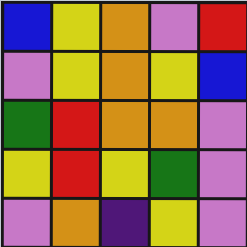[["blue", "yellow", "orange", "violet", "red"], ["violet", "yellow", "orange", "yellow", "blue"], ["green", "red", "orange", "orange", "violet"], ["yellow", "red", "yellow", "green", "violet"], ["violet", "orange", "indigo", "yellow", "violet"]]